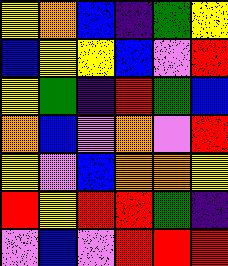[["yellow", "orange", "blue", "indigo", "green", "yellow"], ["blue", "yellow", "yellow", "blue", "violet", "red"], ["yellow", "green", "indigo", "red", "green", "blue"], ["orange", "blue", "violet", "orange", "violet", "red"], ["yellow", "violet", "blue", "orange", "orange", "yellow"], ["red", "yellow", "red", "red", "green", "indigo"], ["violet", "blue", "violet", "red", "red", "red"]]